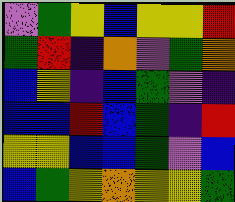[["violet", "green", "yellow", "blue", "yellow", "yellow", "red"], ["green", "red", "indigo", "orange", "violet", "green", "orange"], ["blue", "yellow", "indigo", "blue", "green", "violet", "indigo"], ["blue", "blue", "red", "blue", "green", "indigo", "red"], ["yellow", "yellow", "blue", "blue", "green", "violet", "blue"], ["blue", "green", "yellow", "orange", "yellow", "yellow", "green"]]